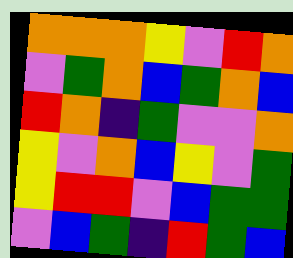[["orange", "orange", "orange", "yellow", "violet", "red", "orange"], ["violet", "green", "orange", "blue", "green", "orange", "blue"], ["red", "orange", "indigo", "green", "violet", "violet", "orange"], ["yellow", "violet", "orange", "blue", "yellow", "violet", "green"], ["yellow", "red", "red", "violet", "blue", "green", "green"], ["violet", "blue", "green", "indigo", "red", "green", "blue"]]